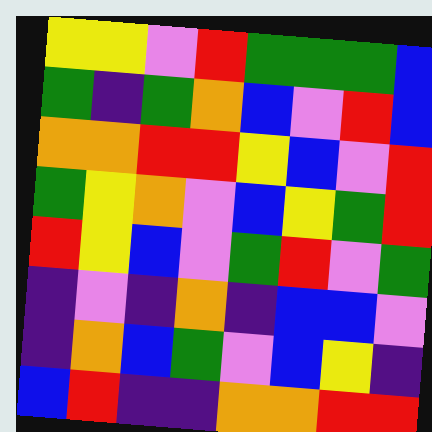[["yellow", "yellow", "violet", "red", "green", "green", "green", "blue"], ["green", "indigo", "green", "orange", "blue", "violet", "red", "blue"], ["orange", "orange", "red", "red", "yellow", "blue", "violet", "red"], ["green", "yellow", "orange", "violet", "blue", "yellow", "green", "red"], ["red", "yellow", "blue", "violet", "green", "red", "violet", "green"], ["indigo", "violet", "indigo", "orange", "indigo", "blue", "blue", "violet"], ["indigo", "orange", "blue", "green", "violet", "blue", "yellow", "indigo"], ["blue", "red", "indigo", "indigo", "orange", "orange", "red", "red"]]